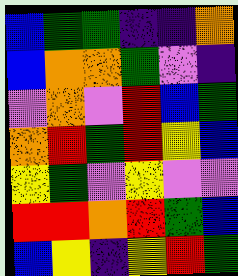[["blue", "green", "green", "indigo", "indigo", "orange"], ["blue", "orange", "orange", "green", "violet", "indigo"], ["violet", "orange", "violet", "red", "blue", "green"], ["orange", "red", "green", "red", "yellow", "blue"], ["yellow", "green", "violet", "yellow", "violet", "violet"], ["red", "red", "orange", "red", "green", "blue"], ["blue", "yellow", "indigo", "yellow", "red", "green"]]